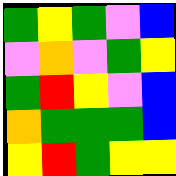[["green", "yellow", "green", "violet", "blue"], ["violet", "orange", "violet", "green", "yellow"], ["green", "red", "yellow", "violet", "blue"], ["orange", "green", "green", "green", "blue"], ["yellow", "red", "green", "yellow", "yellow"]]